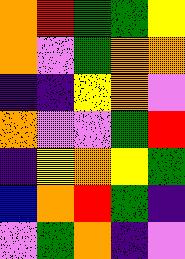[["orange", "red", "green", "green", "yellow"], ["orange", "violet", "green", "orange", "orange"], ["indigo", "indigo", "yellow", "orange", "violet"], ["orange", "violet", "violet", "green", "red"], ["indigo", "yellow", "orange", "yellow", "green"], ["blue", "orange", "red", "green", "indigo"], ["violet", "green", "orange", "indigo", "violet"]]